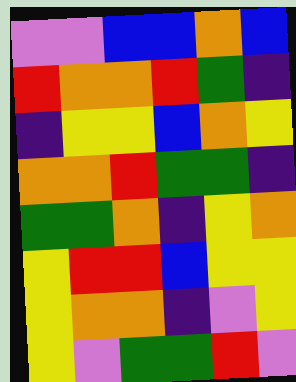[["violet", "violet", "blue", "blue", "orange", "blue"], ["red", "orange", "orange", "red", "green", "indigo"], ["indigo", "yellow", "yellow", "blue", "orange", "yellow"], ["orange", "orange", "red", "green", "green", "indigo"], ["green", "green", "orange", "indigo", "yellow", "orange"], ["yellow", "red", "red", "blue", "yellow", "yellow"], ["yellow", "orange", "orange", "indigo", "violet", "yellow"], ["yellow", "violet", "green", "green", "red", "violet"]]